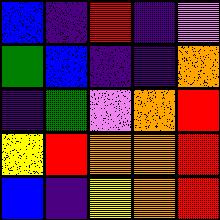[["blue", "indigo", "red", "indigo", "violet"], ["green", "blue", "indigo", "indigo", "orange"], ["indigo", "green", "violet", "orange", "red"], ["yellow", "red", "orange", "orange", "red"], ["blue", "indigo", "yellow", "orange", "red"]]